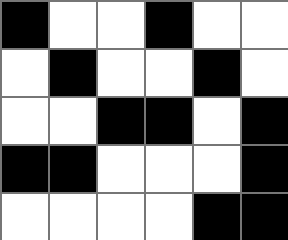[["black", "white", "white", "black", "white", "white"], ["white", "black", "white", "white", "black", "white"], ["white", "white", "black", "black", "white", "black"], ["black", "black", "white", "white", "white", "black"], ["white", "white", "white", "white", "black", "black"]]